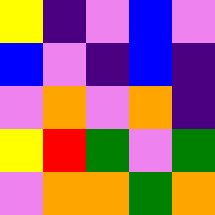[["yellow", "indigo", "violet", "blue", "violet"], ["blue", "violet", "indigo", "blue", "indigo"], ["violet", "orange", "violet", "orange", "indigo"], ["yellow", "red", "green", "violet", "green"], ["violet", "orange", "orange", "green", "orange"]]